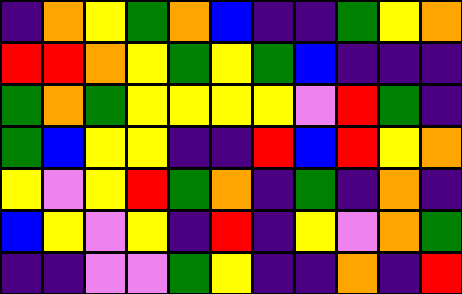[["indigo", "orange", "yellow", "green", "orange", "blue", "indigo", "indigo", "green", "yellow", "orange"], ["red", "red", "orange", "yellow", "green", "yellow", "green", "blue", "indigo", "indigo", "indigo"], ["green", "orange", "green", "yellow", "yellow", "yellow", "yellow", "violet", "red", "green", "indigo"], ["green", "blue", "yellow", "yellow", "indigo", "indigo", "red", "blue", "red", "yellow", "orange"], ["yellow", "violet", "yellow", "red", "green", "orange", "indigo", "green", "indigo", "orange", "indigo"], ["blue", "yellow", "violet", "yellow", "indigo", "red", "indigo", "yellow", "violet", "orange", "green"], ["indigo", "indigo", "violet", "violet", "green", "yellow", "indigo", "indigo", "orange", "indigo", "red"]]